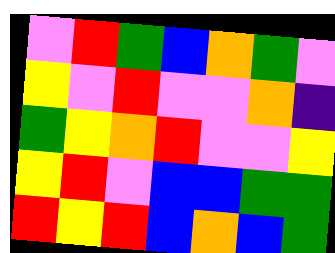[["violet", "red", "green", "blue", "orange", "green", "violet"], ["yellow", "violet", "red", "violet", "violet", "orange", "indigo"], ["green", "yellow", "orange", "red", "violet", "violet", "yellow"], ["yellow", "red", "violet", "blue", "blue", "green", "green"], ["red", "yellow", "red", "blue", "orange", "blue", "green"]]